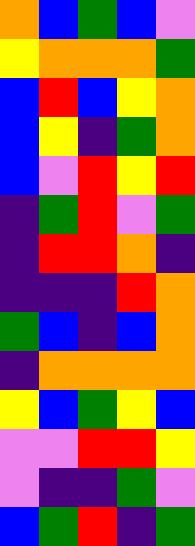[["orange", "blue", "green", "blue", "violet"], ["yellow", "orange", "orange", "orange", "green"], ["blue", "red", "blue", "yellow", "orange"], ["blue", "yellow", "indigo", "green", "orange"], ["blue", "violet", "red", "yellow", "red"], ["indigo", "green", "red", "violet", "green"], ["indigo", "red", "red", "orange", "indigo"], ["indigo", "indigo", "indigo", "red", "orange"], ["green", "blue", "indigo", "blue", "orange"], ["indigo", "orange", "orange", "orange", "orange"], ["yellow", "blue", "green", "yellow", "blue"], ["violet", "violet", "red", "red", "yellow"], ["violet", "indigo", "indigo", "green", "violet"], ["blue", "green", "red", "indigo", "green"]]